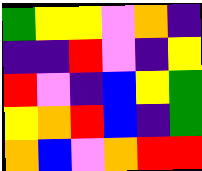[["green", "yellow", "yellow", "violet", "orange", "indigo"], ["indigo", "indigo", "red", "violet", "indigo", "yellow"], ["red", "violet", "indigo", "blue", "yellow", "green"], ["yellow", "orange", "red", "blue", "indigo", "green"], ["orange", "blue", "violet", "orange", "red", "red"]]